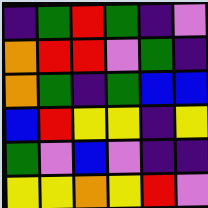[["indigo", "green", "red", "green", "indigo", "violet"], ["orange", "red", "red", "violet", "green", "indigo"], ["orange", "green", "indigo", "green", "blue", "blue"], ["blue", "red", "yellow", "yellow", "indigo", "yellow"], ["green", "violet", "blue", "violet", "indigo", "indigo"], ["yellow", "yellow", "orange", "yellow", "red", "violet"]]